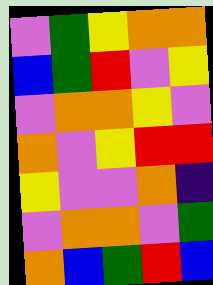[["violet", "green", "yellow", "orange", "orange"], ["blue", "green", "red", "violet", "yellow"], ["violet", "orange", "orange", "yellow", "violet"], ["orange", "violet", "yellow", "red", "red"], ["yellow", "violet", "violet", "orange", "indigo"], ["violet", "orange", "orange", "violet", "green"], ["orange", "blue", "green", "red", "blue"]]